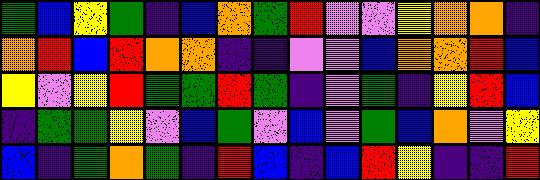[["green", "blue", "yellow", "green", "indigo", "blue", "orange", "green", "red", "violet", "violet", "yellow", "orange", "orange", "indigo"], ["orange", "red", "blue", "red", "orange", "orange", "indigo", "indigo", "violet", "violet", "blue", "orange", "orange", "red", "blue"], ["yellow", "violet", "yellow", "red", "green", "green", "red", "green", "indigo", "violet", "green", "indigo", "yellow", "red", "blue"], ["indigo", "green", "green", "yellow", "violet", "blue", "green", "violet", "blue", "violet", "green", "blue", "orange", "violet", "yellow"], ["blue", "indigo", "green", "orange", "green", "indigo", "red", "blue", "indigo", "blue", "red", "yellow", "indigo", "indigo", "red"]]